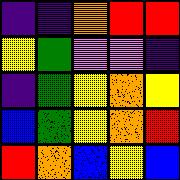[["indigo", "indigo", "orange", "red", "red"], ["yellow", "green", "violet", "violet", "indigo"], ["indigo", "green", "yellow", "orange", "yellow"], ["blue", "green", "yellow", "orange", "red"], ["red", "orange", "blue", "yellow", "blue"]]